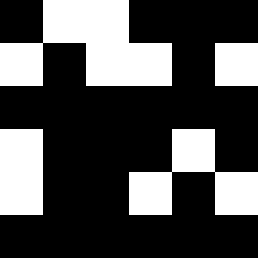[["black", "white", "white", "black", "black", "black"], ["white", "black", "white", "white", "black", "white"], ["black", "black", "black", "black", "black", "black"], ["white", "black", "black", "black", "white", "black"], ["white", "black", "black", "white", "black", "white"], ["black", "black", "black", "black", "black", "black"]]